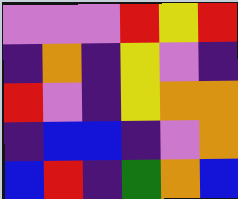[["violet", "violet", "violet", "red", "yellow", "red"], ["indigo", "orange", "indigo", "yellow", "violet", "indigo"], ["red", "violet", "indigo", "yellow", "orange", "orange"], ["indigo", "blue", "blue", "indigo", "violet", "orange"], ["blue", "red", "indigo", "green", "orange", "blue"]]